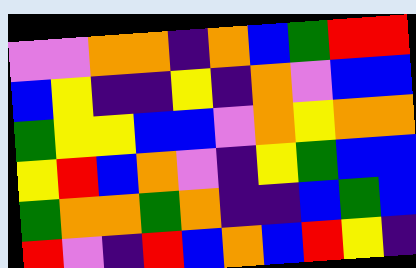[["violet", "violet", "orange", "orange", "indigo", "orange", "blue", "green", "red", "red"], ["blue", "yellow", "indigo", "indigo", "yellow", "indigo", "orange", "violet", "blue", "blue"], ["green", "yellow", "yellow", "blue", "blue", "violet", "orange", "yellow", "orange", "orange"], ["yellow", "red", "blue", "orange", "violet", "indigo", "yellow", "green", "blue", "blue"], ["green", "orange", "orange", "green", "orange", "indigo", "indigo", "blue", "green", "blue"], ["red", "violet", "indigo", "red", "blue", "orange", "blue", "red", "yellow", "indigo"]]